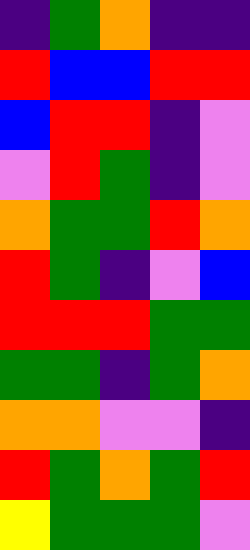[["indigo", "green", "orange", "indigo", "indigo"], ["red", "blue", "blue", "red", "red"], ["blue", "red", "red", "indigo", "violet"], ["violet", "red", "green", "indigo", "violet"], ["orange", "green", "green", "red", "orange"], ["red", "green", "indigo", "violet", "blue"], ["red", "red", "red", "green", "green"], ["green", "green", "indigo", "green", "orange"], ["orange", "orange", "violet", "violet", "indigo"], ["red", "green", "orange", "green", "red"], ["yellow", "green", "green", "green", "violet"]]